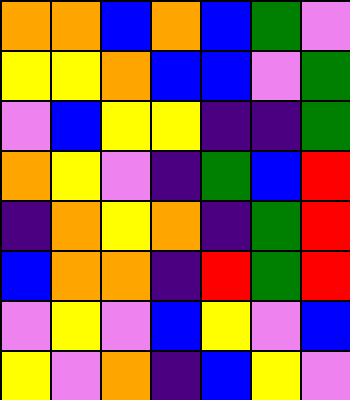[["orange", "orange", "blue", "orange", "blue", "green", "violet"], ["yellow", "yellow", "orange", "blue", "blue", "violet", "green"], ["violet", "blue", "yellow", "yellow", "indigo", "indigo", "green"], ["orange", "yellow", "violet", "indigo", "green", "blue", "red"], ["indigo", "orange", "yellow", "orange", "indigo", "green", "red"], ["blue", "orange", "orange", "indigo", "red", "green", "red"], ["violet", "yellow", "violet", "blue", "yellow", "violet", "blue"], ["yellow", "violet", "orange", "indigo", "blue", "yellow", "violet"]]